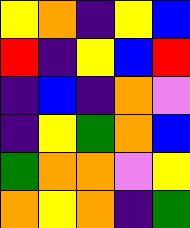[["yellow", "orange", "indigo", "yellow", "blue"], ["red", "indigo", "yellow", "blue", "red"], ["indigo", "blue", "indigo", "orange", "violet"], ["indigo", "yellow", "green", "orange", "blue"], ["green", "orange", "orange", "violet", "yellow"], ["orange", "yellow", "orange", "indigo", "green"]]